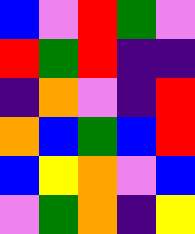[["blue", "violet", "red", "green", "violet"], ["red", "green", "red", "indigo", "indigo"], ["indigo", "orange", "violet", "indigo", "red"], ["orange", "blue", "green", "blue", "red"], ["blue", "yellow", "orange", "violet", "blue"], ["violet", "green", "orange", "indigo", "yellow"]]